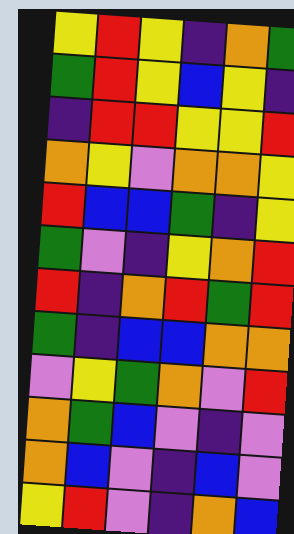[["yellow", "red", "yellow", "indigo", "orange", "green"], ["green", "red", "yellow", "blue", "yellow", "indigo"], ["indigo", "red", "red", "yellow", "yellow", "red"], ["orange", "yellow", "violet", "orange", "orange", "yellow"], ["red", "blue", "blue", "green", "indigo", "yellow"], ["green", "violet", "indigo", "yellow", "orange", "red"], ["red", "indigo", "orange", "red", "green", "red"], ["green", "indigo", "blue", "blue", "orange", "orange"], ["violet", "yellow", "green", "orange", "violet", "red"], ["orange", "green", "blue", "violet", "indigo", "violet"], ["orange", "blue", "violet", "indigo", "blue", "violet"], ["yellow", "red", "violet", "indigo", "orange", "blue"]]